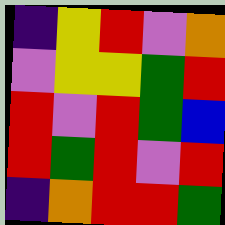[["indigo", "yellow", "red", "violet", "orange"], ["violet", "yellow", "yellow", "green", "red"], ["red", "violet", "red", "green", "blue"], ["red", "green", "red", "violet", "red"], ["indigo", "orange", "red", "red", "green"]]